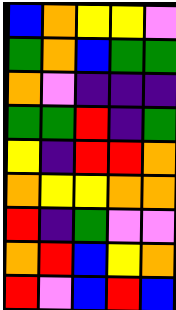[["blue", "orange", "yellow", "yellow", "violet"], ["green", "orange", "blue", "green", "green"], ["orange", "violet", "indigo", "indigo", "indigo"], ["green", "green", "red", "indigo", "green"], ["yellow", "indigo", "red", "red", "orange"], ["orange", "yellow", "yellow", "orange", "orange"], ["red", "indigo", "green", "violet", "violet"], ["orange", "red", "blue", "yellow", "orange"], ["red", "violet", "blue", "red", "blue"]]